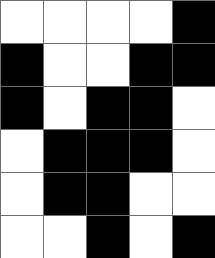[["white", "white", "white", "white", "black"], ["black", "white", "white", "black", "black"], ["black", "white", "black", "black", "white"], ["white", "black", "black", "black", "white"], ["white", "black", "black", "white", "white"], ["white", "white", "black", "white", "black"]]